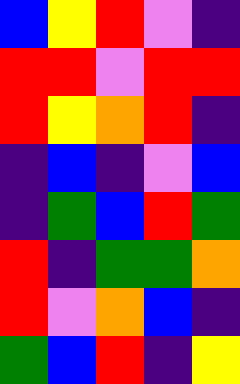[["blue", "yellow", "red", "violet", "indigo"], ["red", "red", "violet", "red", "red"], ["red", "yellow", "orange", "red", "indigo"], ["indigo", "blue", "indigo", "violet", "blue"], ["indigo", "green", "blue", "red", "green"], ["red", "indigo", "green", "green", "orange"], ["red", "violet", "orange", "blue", "indigo"], ["green", "blue", "red", "indigo", "yellow"]]